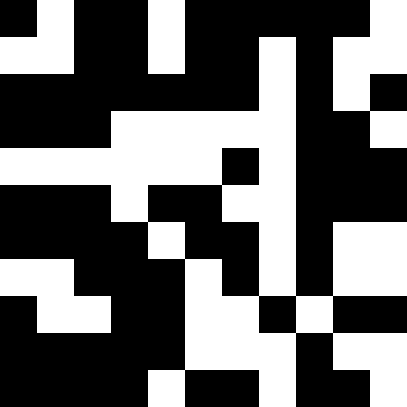[["black", "white", "black", "black", "white", "black", "black", "black", "black", "black", "white"], ["white", "white", "black", "black", "white", "black", "black", "white", "black", "white", "white"], ["black", "black", "black", "black", "black", "black", "black", "white", "black", "white", "black"], ["black", "black", "black", "white", "white", "white", "white", "white", "black", "black", "white"], ["white", "white", "white", "white", "white", "white", "black", "white", "black", "black", "black"], ["black", "black", "black", "white", "black", "black", "white", "white", "black", "black", "black"], ["black", "black", "black", "black", "white", "black", "black", "white", "black", "white", "white"], ["white", "white", "black", "black", "black", "white", "black", "white", "black", "white", "white"], ["black", "white", "white", "black", "black", "white", "white", "black", "white", "black", "black"], ["black", "black", "black", "black", "black", "white", "white", "white", "black", "white", "white"], ["black", "black", "black", "black", "white", "black", "black", "white", "black", "black", "white"]]